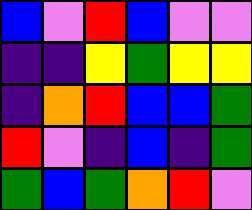[["blue", "violet", "red", "blue", "violet", "violet"], ["indigo", "indigo", "yellow", "green", "yellow", "yellow"], ["indigo", "orange", "red", "blue", "blue", "green"], ["red", "violet", "indigo", "blue", "indigo", "green"], ["green", "blue", "green", "orange", "red", "violet"]]